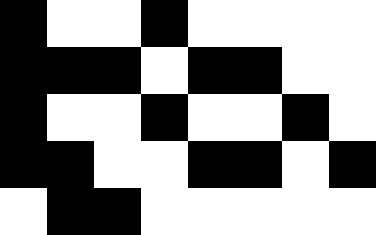[["black", "white", "white", "black", "white", "white", "white", "white"], ["black", "black", "black", "white", "black", "black", "white", "white"], ["black", "white", "white", "black", "white", "white", "black", "white"], ["black", "black", "white", "white", "black", "black", "white", "black"], ["white", "black", "black", "white", "white", "white", "white", "white"]]